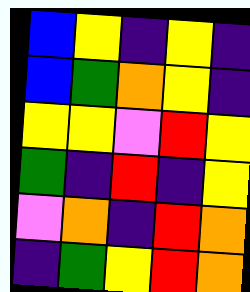[["blue", "yellow", "indigo", "yellow", "indigo"], ["blue", "green", "orange", "yellow", "indigo"], ["yellow", "yellow", "violet", "red", "yellow"], ["green", "indigo", "red", "indigo", "yellow"], ["violet", "orange", "indigo", "red", "orange"], ["indigo", "green", "yellow", "red", "orange"]]